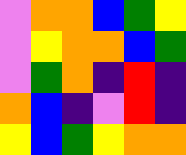[["violet", "orange", "orange", "blue", "green", "yellow"], ["violet", "yellow", "orange", "orange", "blue", "green"], ["violet", "green", "orange", "indigo", "red", "indigo"], ["orange", "blue", "indigo", "violet", "red", "indigo"], ["yellow", "blue", "green", "yellow", "orange", "orange"]]